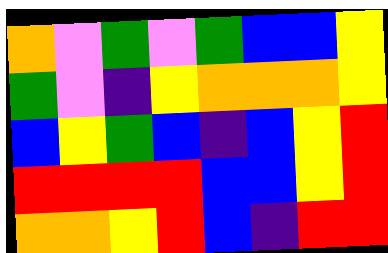[["orange", "violet", "green", "violet", "green", "blue", "blue", "yellow"], ["green", "violet", "indigo", "yellow", "orange", "orange", "orange", "yellow"], ["blue", "yellow", "green", "blue", "indigo", "blue", "yellow", "red"], ["red", "red", "red", "red", "blue", "blue", "yellow", "red"], ["orange", "orange", "yellow", "red", "blue", "indigo", "red", "red"]]